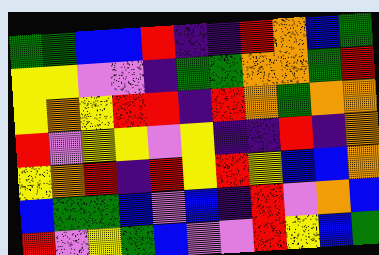[["green", "green", "blue", "blue", "red", "indigo", "indigo", "red", "orange", "blue", "green"], ["yellow", "yellow", "violet", "violet", "indigo", "green", "green", "orange", "orange", "green", "red"], ["yellow", "orange", "yellow", "red", "red", "indigo", "red", "orange", "green", "orange", "orange"], ["red", "violet", "yellow", "yellow", "violet", "yellow", "indigo", "indigo", "red", "indigo", "orange"], ["yellow", "orange", "red", "indigo", "red", "yellow", "red", "yellow", "blue", "blue", "orange"], ["blue", "green", "green", "blue", "violet", "blue", "indigo", "red", "violet", "orange", "blue"], ["red", "violet", "yellow", "green", "blue", "violet", "violet", "red", "yellow", "blue", "green"]]